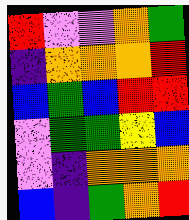[["red", "violet", "violet", "orange", "green"], ["indigo", "orange", "orange", "orange", "red"], ["blue", "green", "blue", "red", "red"], ["violet", "green", "green", "yellow", "blue"], ["violet", "indigo", "orange", "orange", "orange"], ["blue", "indigo", "green", "orange", "red"]]